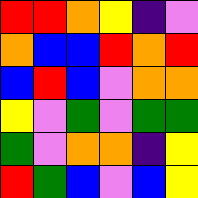[["red", "red", "orange", "yellow", "indigo", "violet"], ["orange", "blue", "blue", "red", "orange", "red"], ["blue", "red", "blue", "violet", "orange", "orange"], ["yellow", "violet", "green", "violet", "green", "green"], ["green", "violet", "orange", "orange", "indigo", "yellow"], ["red", "green", "blue", "violet", "blue", "yellow"]]